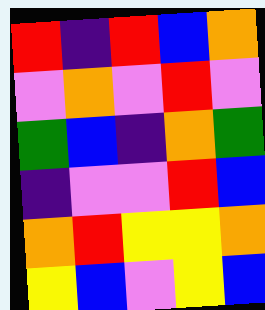[["red", "indigo", "red", "blue", "orange"], ["violet", "orange", "violet", "red", "violet"], ["green", "blue", "indigo", "orange", "green"], ["indigo", "violet", "violet", "red", "blue"], ["orange", "red", "yellow", "yellow", "orange"], ["yellow", "blue", "violet", "yellow", "blue"]]